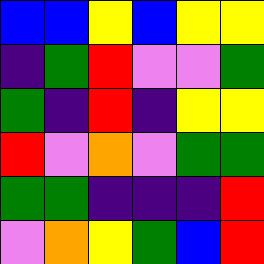[["blue", "blue", "yellow", "blue", "yellow", "yellow"], ["indigo", "green", "red", "violet", "violet", "green"], ["green", "indigo", "red", "indigo", "yellow", "yellow"], ["red", "violet", "orange", "violet", "green", "green"], ["green", "green", "indigo", "indigo", "indigo", "red"], ["violet", "orange", "yellow", "green", "blue", "red"]]